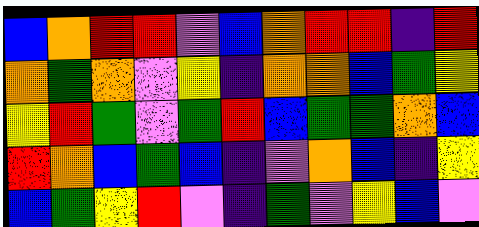[["blue", "orange", "red", "red", "violet", "blue", "orange", "red", "red", "indigo", "red"], ["orange", "green", "orange", "violet", "yellow", "indigo", "orange", "orange", "blue", "green", "yellow"], ["yellow", "red", "green", "violet", "green", "red", "blue", "green", "green", "orange", "blue"], ["red", "orange", "blue", "green", "blue", "indigo", "violet", "orange", "blue", "indigo", "yellow"], ["blue", "green", "yellow", "red", "violet", "indigo", "green", "violet", "yellow", "blue", "violet"]]